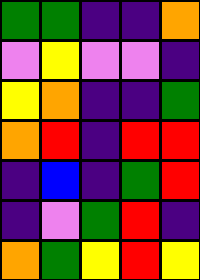[["green", "green", "indigo", "indigo", "orange"], ["violet", "yellow", "violet", "violet", "indigo"], ["yellow", "orange", "indigo", "indigo", "green"], ["orange", "red", "indigo", "red", "red"], ["indigo", "blue", "indigo", "green", "red"], ["indigo", "violet", "green", "red", "indigo"], ["orange", "green", "yellow", "red", "yellow"]]